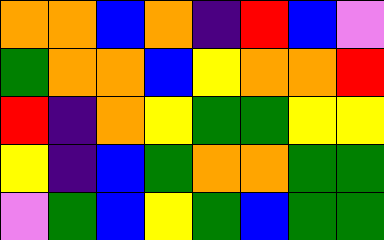[["orange", "orange", "blue", "orange", "indigo", "red", "blue", "violet"], ["green", "orange", "orange", "blue", "yellow", "orange", "orange", "red"], ["red", "indigo", "orange", "yellow", "green", "green", "yellow", "yellow"], ["yellow", "indigo", "blue", "green", "orange", "orange", "green", "green"], ["violet", "green", "blue", "yellow", "green", "blue", "green", "green"]]